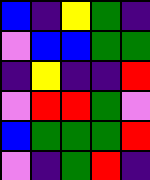[["blue", "indigo", "yellow", "green", "indigo"], ["violet", "blue", "blue", "green", "green"], ["indigo", "yellow", "indigo", "indigo", "red"], ["violet", "red", "red", "green", "violet"], ["blue", "green", "green", "green", "red"], ["violet", "indigo", "green", "red", "indigo"]]